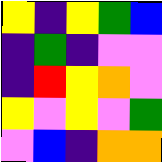[["yellow", "indigo", "yellow", "green", "blue"], ["indigo", "green", "indigo", "violet", "violet"], ["indigo", "red", "yellow", "orange", "violet"], ["yellow", "violet", "yellow", "violet", "green"], ["violet", "blue", "indigo", "orange", "orange"]]